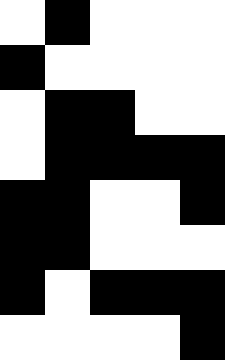[["white", "black", "white", "white", "white"], ["black", "white", "white", "white", "white"], ["white", "black", "black", "white", "white"], ["white", "black", "black", "black", "black"], ["black", "black", "white", "white", "black"], ["black", "black", "white", "white", "white"], ["black", "white", "black", "black", "black"], ["white", "white", "white", "white", "black"]]